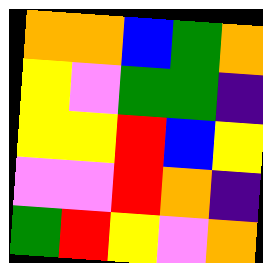[["orange", "orange", "blue", "green", "orange"], ["yellow", "violet", "green", "green", "indigo"], ["yellow", "yellow", "red", "blue", "yellow"], ["violet", "violet", "red", "orange", "indigo"], ["green", "red", "yellow", "violet", "orange"]]